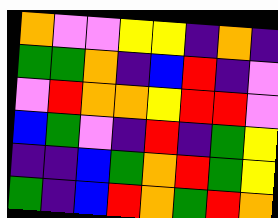[["orange", "violet", "violet", "yellow", "yellow", "indigo", "orange", "indigo"], ["green", "green", "orange", "indigo", "blue", "red", "indigo", "violet"], ["violet", "red", "orange", "orange", "yellow", "red", "red", "violet"], ["blue", "green", "violet", "indigo", "red", "indigo", "green", "yellow"], ["indigo", "indigo", "blue", "green", "orange", "red", "green", "yellow"], ["green", "indigo", "blue", "red", "orange", "green", "red", "orange"]]